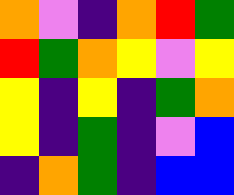[["orange", "violet", "indigo", "orange", "red", "green"], ["red", "green", "orange", "yellow", "violet", "yellow"], ["yellow", "indigo", "yellow", "indigo", "green", "orange"], ["yellow", "indigo", "green", "indigo", "violet", "blue"], ["indigo", "orange", "green", "indigo", "blue", "blue"]]